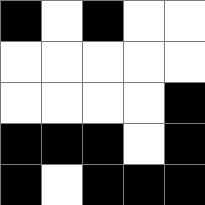[["black", "white", "black", "white", "white"], ["white", "white", "white", "white", "white"], ["white", "white", "white", "white", "black"], ["black", "black", "black", "white", "black"], ["black", "white", "black", "black", "black"]]